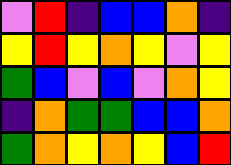[["violet", "red", "indigo", "blue", "blue", "orange", "indigo"], ["yellow", "red", "yellow", "orange", "yellow", "violet", "yellow"], ["green", "blue", "violet", "blue", "violet", "orange", "yellow"], ["indigo", "orange", "green", "green", "blue", "blue", "orange"], ["green", "orange", "yellow", "orange", "yellow", "blue", "red"]]